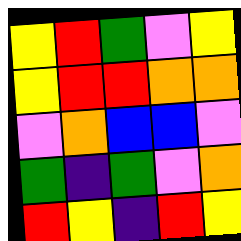[["yellow", "red", "green", "violet", "yellow"], ["yellow", "red", "red", "orange", "orange"], ["violet", "orange", "blue", "blue", "violet"], ["green", "indigo", "green", "violet", "orange"], ["red", "yellow", "indigo", "red", "yellow"]]